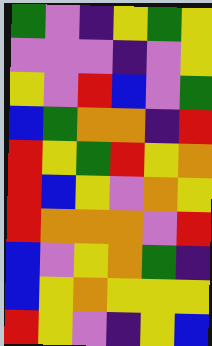[["green", "violet", "indigo", "yellow", "green", "yellow"], ["violet", "violet", "violet", "indigo", "violet", "yellow"], ["yellow", "violet", "red", "blue", "violet", "green"], ["blue", "green", "orange", "orange", "indigo", "red"], ["red", "yellow", "green", "red", "yellow", "orange"], ["red", "blue", "yellow", "violet", "orange", "yellow"], ["red", "orange", "orange", "orange", "violet", "red"], ["blue", "violet", "yellow", "orange", "green", "indigo"], ["blue", "yellow", "orange", "yellow", "yellow", "yellow"], ["red", "yellow", "violet", "indigo", "yellow", "blue"]]